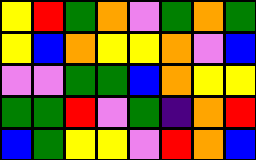[["yellow", "red", "green", "orange", "violet", "green", "orange", "green"], ["yellow", "blue", "orange", "yellow", "yellow", "orange", "violet", "blue"], ["violet", "violet", "green", "green", "blue", "orange", "yellow", "yellow"], ["green", "green", "red", "violet", "green", "indigo", "orange", "red"], ["blue", "green", "yellow", "yellow", "violet", "red", "orange", "blue"]]